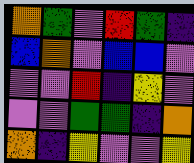[["orange", "green", "violet", "red", "green", "indigo"], ["blue", "orange", "violet", "blue", "blue", "violet"], ["violet", "violet", "red", "indigo", "yellow", "violet"], ["violet", "violet", "green", "green", "indigo", "orange"], ["orange", "indigo", "yellow", "violet", "violet", "yellow"]]